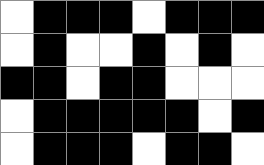[["white", "black", "black", "black", "white", "black", "black", "black"], ["white", "black", "white", "white", "black", "white", "black", "white"], ["black", "black", "white", "black", "black", "white", "white", "white"], ["white", "black", "black", "black", "black", "black", "white", "black"], ["white", "black", "black", "black", "white", "black", "black", "white"]]